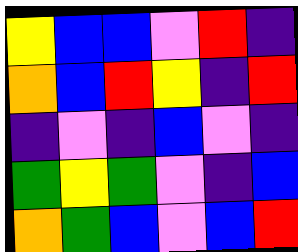[["yellow", "blue", "blue", "violet", "red", "indigo"], ["orange", "blue", "red", "yellow", "indigo", "red"], ["indigo", "violet", "indigo", "blue", "violet", "indigo"], ["green", "yellow", "green", "violet", "indigo", "blue"], ["orange", "green", "blue", "violet", "blue", "red"]]